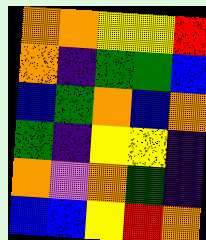[["orange", "orange", "yellow", "yellow", "red"], ["orange", "indigo", "green", "green", "blue"], ["blue", "green", "orange", "blue", "orange"], ["green", "indigo", "yellow", "yellow", "indigo"], ["orange", "violet", "orange", "green", "indigo"], ["blue", "blue", "yellow", "red", "orange"]]